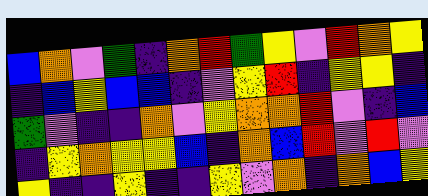[["blue", "orange", "violet", "green", "indigo", "orange", "red", "green", "yellow", "violet", "red", "orange", "yellow"], ["indigo", "blue", "yellow", "blue", "blue", "indigo", "violet", "yellow", "red", "indigo", "yellow", "yellow", "indigo"], ["green", "violet", "indigo", "indigo", "orange", "violet", "yellow", "orange", "orange", "red", "violet", "indigo", "blue"], ["indigo", "yellow", "orange", "yellow", "yellow", "blue", "indigo", "orange", "blue", "red", "violet", "red", "violet"], ["yellow", "indigo", "indigo", "yellow", "indigo", "indigo", "yellow", "violet", "orange", "indigo", "orange", "blue", "yellow"]]